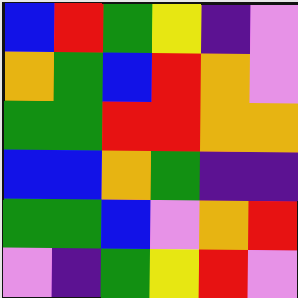[["blue", "red", "green", "yellow", "indigo", "violet"], ["orange", "green", "blue", "red", "orange", "violet"], ["green", "green", "red", "red", "orange", "orange"], ["blue", "blue", "orange", "green", "indigo", "indigo"], ["green", "green", "blue", "violet", "orange", "red"], ["violet", "indigo", "green", "yellow", "red", "violet"]]